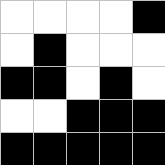[["white", "white", "white", "white", "black"], ["white", "black", "white", "white", "white"], ["black", "black", "white", "black", "white"], ["white", "white", "black", "black", "black"], ["black", "black", "black", "black", "black"]]